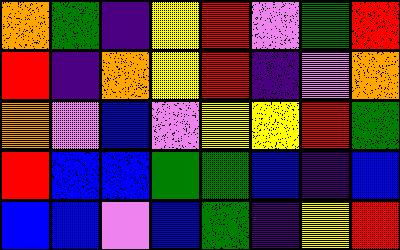[["orange", "green", "indigo", "yellow", "red", "violet", "green", "red"], ["red", "indigo", "orange", "yellow", "red", "indigo", "violet", "orange"], ["orange", "violet", "blue", "violet", "yellow", "yellow", "red", "green"], ["red", "blue", "blue", "green", "green", "blue", "indigo", "blue"], ["blue", "blue", "violet", "blue", "green", "indigo", "yellow", "red"]]